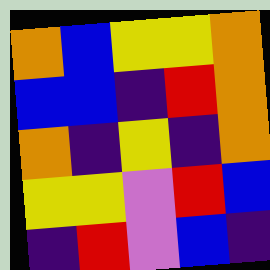[["orange", "blue", "yellow", "yellow", "orange"], ["blue", "blue", "indigo", "red", "orange"], ["orange", "indigo", "yellow", "indigo", "orange"], ["yellow", "yellow", "violet", "red", "blue"], ["indigo", "red", "violet", "blue", "indigo"]]